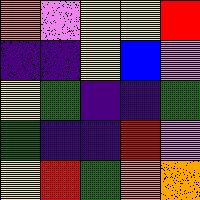[["orange", "violet", "yellow", "yellow", "red"], ["indigo", "indigo", "yellow", "blue", "violet"], ["yellow", "green", "indigo", "indigo", "green"], ["green", "indigo", "indigo", "red", "violet"], ["yellow", "red", "green", "orange", "orange"]]